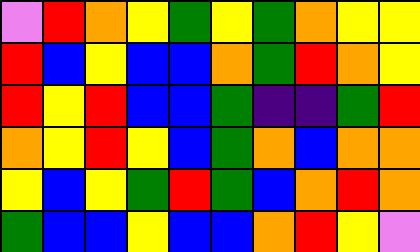[["violet", "red", "orange", "yellow", "green", "yellow", "green", "orange", "yellow", "yellow"], ["red", "blue", "yellow", "blue", "blue", "orange", "green", "red", "orange", "yellow"], ["red", "yellow", "red", "blue", "blue", "green", "indigo", "indigo", "green", "red"], ["orange", "yellow", "red", "yellow", "blue", "green", "orange", "blue", "orange", "orange"], ["yellow", "blue", "yellow", "green", "red", "green", "blue", "orange", "red", "orange"], ["green", "blue", "blue", "yellow", "blue", "blue", "orange", "red", "yellow", "violet"]]